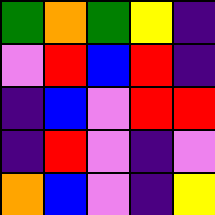[["green", "orange", "green", "yellow", "indigo"], ["violet", "red", "blue", "red", "indigo"], ["indigo", "blue", "violet", "red", "red"], ["indigo", "red", "violet", "indigo", "violet"], ["orange", "blue", "violet", "indigo", "yellow"]]